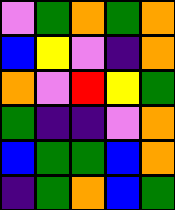[["violet", "green", "orange", "green", "orange"], ["blue", "yellow", "violet", "indigo", "orange"], ["orange", "violet", "red", "yellow", "green"], ["green", "indigo", "indigo", "violet", "orange"], ["blue", "green", "green", "blue", "orange"], ["indigo", "green", "orange", "blue", "green"]]